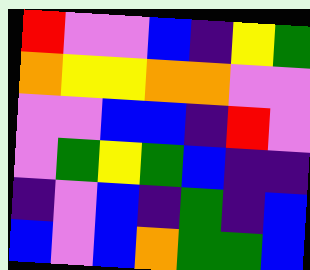[["red", "violet", "violet", "blue", "indigo", "yellow", "green"], ["orange", "yellow", "yellow", "orange", "orange", "violet", "violet"], ["violet", "violet", "blue", "blue", "indigo", "red", "violet"], ["violet", "green", "yellow", "green", "blue", "indigo", "indigo"], ["indigo", "violet", "blue", "indigo", "green", "indigo", "blue"], ["blue", "violet", "blue", "orange", "green", "green", "blue"]]